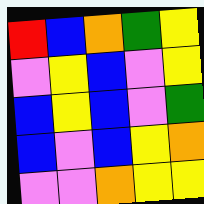[["red", "blue", "orange", "green", "yellow"], ["violet", "yellow", "blue", "violet", "yellow"], ["blue", "yellow", "blue", "violet", "green"], ["blue", "violet", "blue", "yellow", "orange"], ["violet", "violet", "orange", "yellow", "yellow"]]